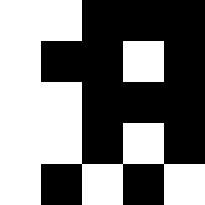[["white", "white", "black", "black", "black"], ["white", "black", "black", "white", "black"], ["white", "white", "black", "black", "black"], ["white", "white", "black", "white", "black"], ["white", "black", "white", "black", "white"]]